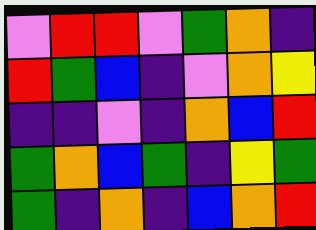[["violet", "red", "red", "violet", "green", "orange", "indigo"], ["red", "green", "blue", "indigo", "violet", "orange", "yellow"], ["indigo", "indigo", "violet", "indigo", "orange", "blue", "red"], ["green", "orange", "blue", "green", "indigo", "yellow", "green"], ["green", "indigo", "orange", "indigo", "blue", "orange", "red"]]